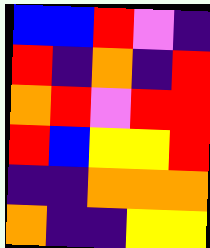[["blue", "blue", "red", "violet", "indigo"], ["red", "indigo", "orange", "indigo", "red"], ["orange", "red", "violet", "red", "red"], ["red", "blue", "yellow", "yellow", "red"], ["indigo", "indigo", "orange", "orange", "orange"], ["orange", "indigo", "indigo", "yellow", "yellow"]]